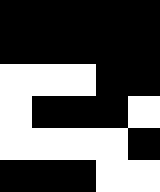[["black", "black", "black", "black", "black"], ["black", "black", "black", "black", "black"], ["white", "white", "white", "black", "black"], ["white", "black", "black", "black", "white"], ["white", "white", "white", "white", "black"], ["black", "black", "black", "white", "white"]]